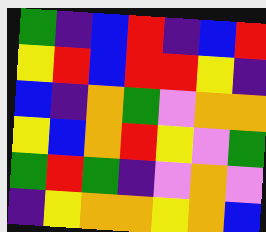[["green", "indigo", "blue", "red", "indigo", "blue", "red"], ["yellow", "red", "blue", "red", "red", "yellow", "indigo"], ["blue", "indigo", "orange", "green", "violet", "orange", "orange"], ["yellow", "blue", "orange", "red", "yellow", "violet", "green"], ["green", "red", "green", "indigo", "violet", "orange", "violet"], ["indigo", "yellow", "orange", "orange", "yellow", "orange", "blue"]]